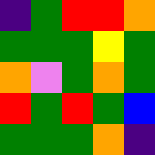[["indigo", "green", "red", "red", "orange"], ["green", "green", "green", "yellow", "green"], ["orange", "violet", "green", "orange", "green"], ["red", "green", "red", "green", "blue"], ["green", "green", "green", "orange", "indigo"]]